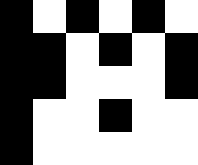[["black", "white", "black", "white", "black", "white"], ["black", "black", "white", "black", "white", "black"], ["black", "black", "white", "white", "white", "black"], ["black", "white", "white", "black", "white", "white"], ["black", "white", "white", "white", "white", "white"]]